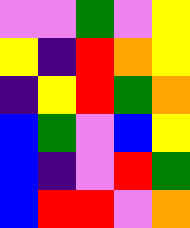[["violet", "violet", "green", "violet", "yellow"], ["yellow", "indigo", "red", "orange", "yellow"], ["indigo", "yellow", "red", "green", "orange"], ["blue", "green", "violet", "blue", "yellow"], ["blue", "indigo", "violet", "red", "green"], ["blue", "red", "red", "violet", "orange"]]